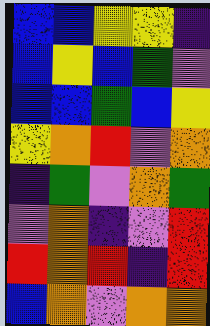[["blue", "blue", "yellow", "yellow", "indigo"], ["blue", "yellow", "blue", "green", "violet"], ["blue", "blue", "green", "blue", "yellow"], ["yellow", "orange", "red", "violet", "orange"], ["indigo", "green", "violet", "orange", "green"], ["violet", "orange", "indigo", "violet", "red"], ["red", "orange", "red", "indigo", "red"], ["blue", "orange", "violet", "orange", "orange"]]